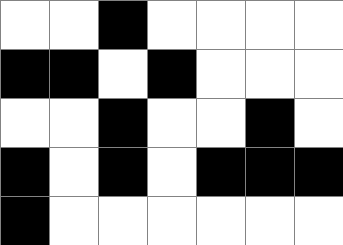[["white", "white", "black", "white", "white", "white", "white"], ["black", "black", "white", "black", "white", "white", "white"], ["white", "white", "black", "white", "white", "black", "white"], ["black", "white", "black", "white", "black", "black", "black"], ["black", "white", "white", "white", "white", "white", "white"]]